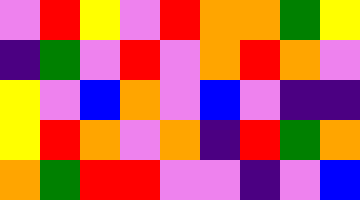[["violet", "red", "yellow", "violet", "red", "orange", "orange", "green", "yellow"], ["indigo", "green", "violet", "red", "violet", "orange", "red", "orange", "violet"], ["yellow", "violet", "blue", "orange", "violet", "blue", "violet", "indigo", "indigo"], ["yellow", "red", "orange", "violet", "orange", "indigo", "red", "green", "orange"], ["orange", "green", "red", "red", "violet", "violet", "indigo", "violet", "blue"]]